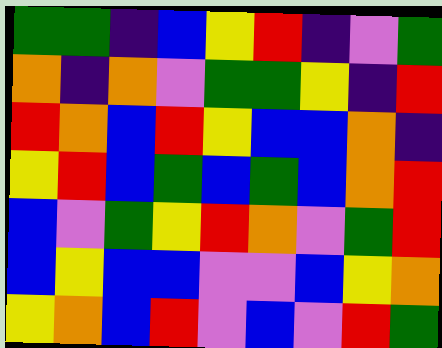[["green", "green", "indigo", "blue", "yellow", "red", "indigo", "violet", "green"], ["orange", "indigo", "orange", "violet", "green", "green", "yellow", "indigo", "red"], ["red", "orange", "blue", "red", "yellow", "blue", "blue", "orange", "indigo"], ["yellow", "red", "blue", "green", "blue", "green", "blue", "orange", "red"], ["blue", "violet", "green", "yellow", "red", "orange", "violet", "green", "red"], ["blue", "yellow", "blue", "blue", "violet", "violet", "blue", "yellow", "orange"], ["yellow", "orange", "blue", "red", "violet", "blue", "violet", "red", "green"]]